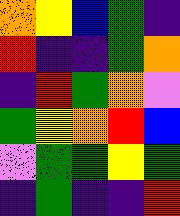[["orange", "yellow", "blue", "green", "indigo"], ["red", "indigo", "indigo", "green", "orange"], ["indigo", "red", "green", "orange", "violet"], ["green", "yellow", "orange", "red", "blue"], ["violet", "green", "green", "yellow", "green"], ["indigo", "green", "indigo", "indigo", "red"]]